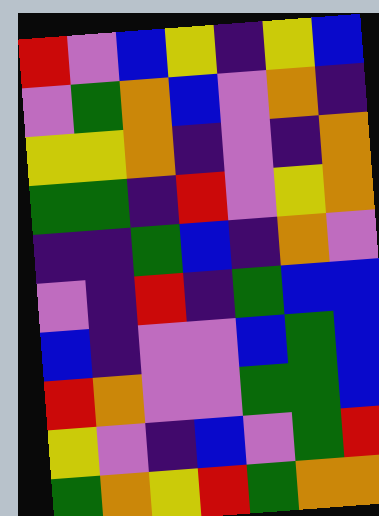[["red", "violet", "blue", "yellow", "indigo", "yellow", "blue"], ["violet", "green", "orange", "blue", "violet", "orange", "indigo"], ["yellow", "yellow", "orange", "indigo", "violet", "indigo", "orange"], ["green", "green", "indigo", "red", "violet", "yellow", "orange"], ["indigo", "indigo", "green", "blue", "indigo", "orange", "violet"], ["violet", "indigo", "red", "indigo", "green", "blue", "blue"], ["blue", "indigo", "violet", "violet", "blue", "green", "blue"], ["red", "orange", "violet", "violet", "green", "green", "blue"], ["yellow", "violet", "indigo", "blue", "violet", "green", "red"], ["green", "orange", "yellow", "red", "green", "orange", "orange"]]